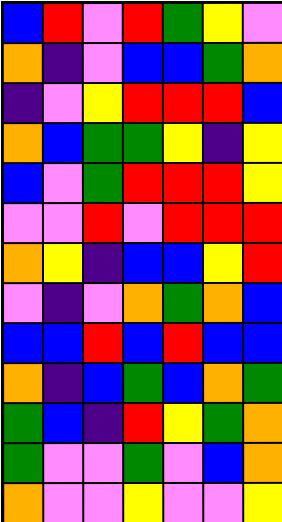[["blue", "red", "violet", "red", "green", "yellow", "violet"], ["orange", "indigo", "violet", "blue", "blue", "green", "orange"], ["indigo", "violet", "yellow", "red", "red", "red", "blue"], ["orange", "blue", "green", "green", "yellow", "indigo", "yellow"], ["blue", "violet", "green", "red", "red", "red", "yellow"], ["violet", "violet", "red", "violet", "red", "red", "red"], ["orange", "yellow", "indigo", "blue", "blue", "yellow", "red"], ["violet", "indigo", "violet", "orange", "green", "orange", "blue"], ["blue", "blue", "red", "blue", "red", "blue", "blue"], ["orange", "indigo", "blue", "green", "blue", "orange", "green"], ["green", "blue", "indigo", "red", "yellow", "green", "orange"], ["green", "violet", "violet", "green", "violet", "blue", "orange"], ["orange", "violet", "violet", "yellow", "violet", "violet", "yellow"]]